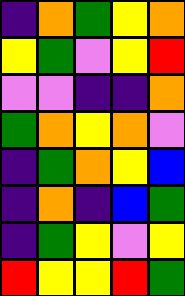[["indigo", "orange", "green", "yellow", "orange"], ["yellow", "green", "violet", "yellow", "red"], ["violet", "violet", "indigo", "indigo", "orange"], ["green", "orange", "yellow", "orange", "violet"], ["indigo", "green", "orange", "yellow", "blue"], ["indigo", "orange", "indigo", "blue", "green"], ["indigo", "green", "yellow", "violet", "yellow"], ["red", "yellow", "yellow", "red", "green"]]